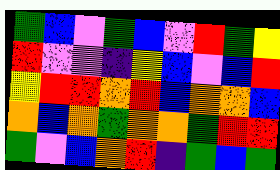[["green", "blue", "violet", "green", "blue", "violet", "red", "green", "yellow"], ["red", "violet", "violet", "indigo", "yellow", "blue", "violet", "blue", "red"], ["yellow", "red", "red", "orange", "red", "blue", "orange", "orange", "blue"], ["orange", "blue", "orange", "green", "orange", "orange", "green", "red", "red"], ["green", "violet", "blue", "orange", "red", "indigo", "green", "blue", "green"]]